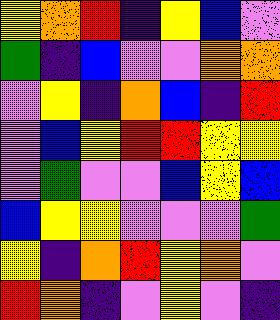[["yellow", "orange", "red", "indigo", "yellow", "blue", "violet"], ["green", "indigo", "blue", "violet", "violet", "orange", "orange"], ["violet", "yellow", "indigo", "orange", "blue", "indigo", "red"], ["violet", "blue", "yellow", "red", "red", "yellow", "yellow"], ["violet", "green", "violet", "violet", "blue", "yellow", "blue"], ["blue", "yellow", "yellow", "violet", "violet", "violet", "green"], ["yellow", "indigo", "orange", "red", "yellow", "orange", "violet"], ["red", "orange", "indigo", "violet", "yellow", "violet", "indigo"]]